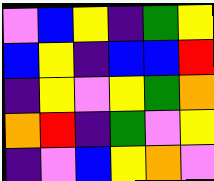[["violet", "blue", "yellow", "indigo", "green", "yellow"], ["blue", "yellow", "indigo", "blue", "blue", "red"], ["indigo", "yellow", "violet", "yellow", "green", "orange"], ["orange", "red", "indigo", "green", "violet", "yellow"], ["indigo", "violet", "blue", "yellow", "orange", "violet"]]